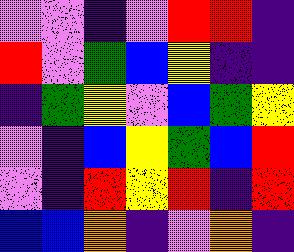[["violet", "violet", "indigo", "violet", "red", "red", "indigo"], ["red", "violet", "green", "blue", "yellow", "indigo", "indigo"], ["indigo", "green", "yellow", "violet", "blue", "green", "yellow"], ["violet", "indigo", "blue", "yellow", "green", "blue", "red"], ["violet", "indigo", "red", "yellow", "red", "indigo", "red"], ["blue", "blue", "orange", "indigo", "violet", "orange", "indigo"]]